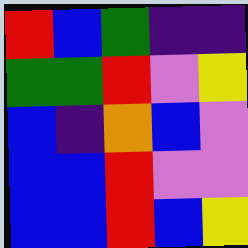[["red", "blue", "green", "indigo", "indigo"], ["green", "green", "red", "violet", "yellow"], ["blue", "indigo", "orange", "blue", "violet"], ["blue", "blue", "red", "violet", "violet"], ["blue", "blue", "red", "blue", "yellow"]]